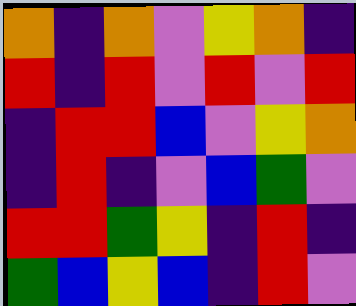[["orange", "indigo", "orange", "violet", "yellow", "orange", "indigo"], ["red", "indigo", "red", "violet", "red", "violet", "red"], ["indigo", "red", "red", "blue", "violet", "yellow", "orange"], ["indigo", "red", "indigo", "violet", "blue", "green", "violet"], ["red", "red", "green", "yellow", "indigo", "red", "indigo"], ["green", "blue", "yellow", "blue", "indigo", "red", "violet"]]